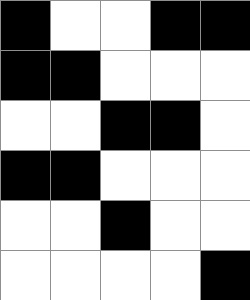[["black", "white", "white", "black", "black"], ["black", "black", "white", "white", "white"], ["white", "white", "black", "black", "white"], ["black", "black", "white", "white", "white"], ["white", "white", "black", "white", "white"], ["white", "white", "white", "white", "black"]]